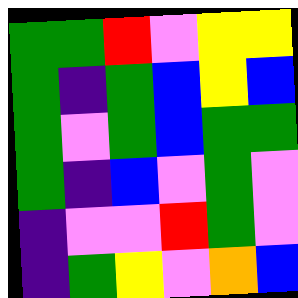[["green", "green", "red", "violet", "yellow", "yellow"], ["green", "indigo", "green", "blue", "yellow", "blue"], ["green", "violet", "green", "blue", "green", "green"], ["green", "indigo", "blue", "violet", "green", "violet"], ["indigo", "violet", "violet", "red", "green", "violet"], ["indigo", "green", "yellow", "violet", "orange", "blue"]]